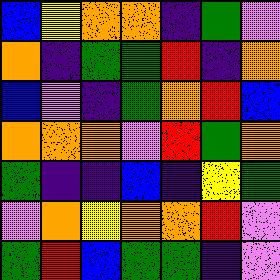[["blue", "yellow", "orange", "orange", "indigo", "green", "violet"], ["orange", "indigo", "green", "green", "red", "indigo", "orange"], ["blue", "violet", "indigo", "green", "orange", "red", "blue"], ["orange", "orange", "orange", "violet", "red", "green", "orange"], ["green", "indigo", "indigo", "blue", "indigo", "yellow", "green"], ["violet", "orange", "yellow", "orange", "orange", "red", "violet"], ["green", "red", "blue", "green", "green", "indigo", "violet"]]